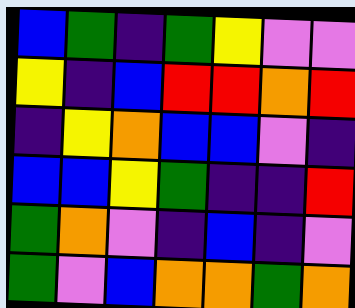[["blue", "green", "indigo", "green", "yellow", "violet", "violet"], ["yellow", "indigo", "blue", "red", "red", "orange", "red"], ["indigo", "yellow", "orange", "blue", "blue", "violet", "indigo"], ["blue", "blue", "yellow", "green", "indigo", "indigo", "red"], ["green", "orange", "violet", "indigo", "blue", "indigo", "violet"], ["green", "violet", "blue", "orange", "orange", "green", "orange"]]